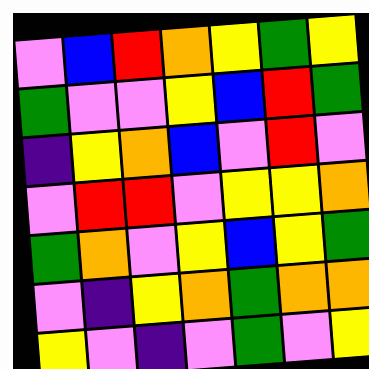[["violet", "blue", "red", "orange", "yellow", "green", "yellow"], ["green", "violet", "violet", "yellow", "blue", "red", "green"], ["indigo", "yellow", "orange", "blue", "violet", "red", "violet"], ["violet", "red", "red", "violet", "yellow", "yellow", "orange"], ["green", "orange", "violet", "yellow", "blue", "yellow", "green"], ["violet", "indigo", "yellow", "orange", "green", "orange", "orange"], ["yellow", "violet", "indigo", "violet", "green", "violet", "yellow"]]